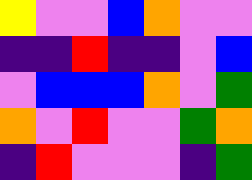[["yellow", "violet", "violet", "blue", "orange", "violet", "violet"], ["indigo", "indigo", "red", "indigo", "indigo", "violet", "blue"], ["violet", "blue", "blue", "blue", "orange", "violet", "green"], ["orange", "violet", "red", "violet", "violet", "green", "orange"], ["indigo", "red", "violet", "violet", "violet", "indigo", "green"]]